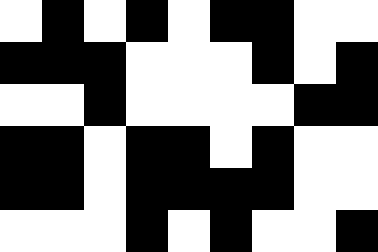[["white", "black", "white", "black", "white", "black", "black", "white", "white"], ["black", "black", "black", "white", "white", "white", "black", "white", "black"], ["white", "white", "black", "white", "white", "white", "white", "black", "black"], ["black", "black", "white", "black", "black", "white", "black", "white", "white"], ["black", "black", "white", "black", "black", "black", "black", "white", "white"], ["white", "white", "white", "black", "white", "black", "white", "white", "black"]]